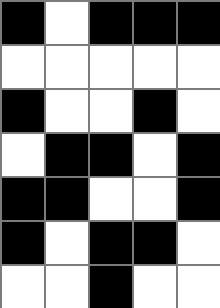[["black", "white", "black", "black", "black"], ["white", "white", "white", "white", "white"], ["black", "white", "white", "black", "white"], ["white", "black", "black", "white", "black"], ["black", "black", "white", "white", "black"], ["black", "white", "black", "black", "white"], ["white", "white", "black", "white", "white"]]